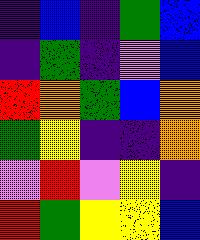[["indigo", "blue", "indigo", "green", "blue"], ["indigo", "green", "indigo", "violet", "blue"], ["red", "orange", "green", "blue", "orange"], ["green", "yellow", "indigo", "indigo", "orange"], ["violet", "red", "violet", "yellow", "indigo"], ["red", "green", "yellow", "yellow", "blue"]]